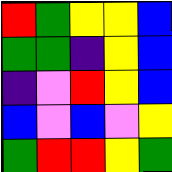[["red", "green", "yellow", "yellow", "blue"], ["green", "green", "indigo", "yellow", "blue"], ["indigo", "violet", "red", "yellow", "blue"], ["blue", "violet", "blue", "violet", "yellow"], ["green", "red", "red", "yellow", "green"]]